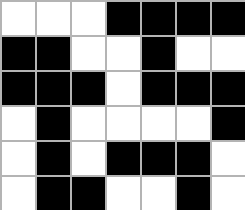[["white", "white", "white", "black", "black", "black", "black"], ["black", "black", "white", "white", "black", "white", "white"], ["black", "black", "black", "white", "black", "black", "black"], ["white", "black", "white", "white", "white", "white", "black"], ["white", "black", "white", "black", "black", "black", "white"], ["white", "black", "black", "white", "white", "black", "white"]]